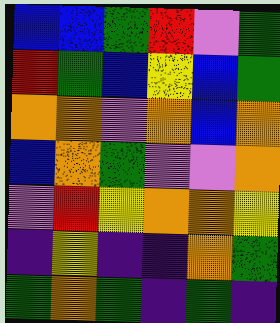[["blue", "blue", "green", "red", "violet", "green"], ["red", "green", "blue", "yellow", "blue", "green"], ["orange", "orange", "violet", "orange", "blue", "orange"], ["blue", "orange", "green", "violet", "violet", "orange"], ["violet", "red", "yellow", "orange", "orange", "yellow"], ["indigo", "yellow", "indigo", "indigo", "orange", "green"], ["green", "orange", "green", "indigo", "green", "indigo"]]